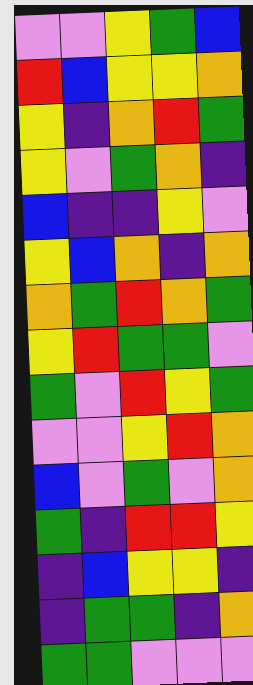[["violet", "violet", "yellow", "green", "blue"], ["red", "blue", "yellow", "yellow", "orange"], ["yellow", "indigo", "orange", "red", "green"], ["yellow", "violet", "green", "orange", "indigo"], ["blue", "indigo", "indigo", "yellow", "violet"], ["yellow", "blue", "orange", "indigo", "orange"], ["orange", "green", "red", "orange", "green"], ["yellow", "red", "green", "green", "violet"], ["green", "violet", "red", "yellow", "green"], ["violet", "violet", "yellow", "red", "orange"], ["blue", "violet", "green", "violet", "orange"], ["green", "indigo", "red", "red", "yellow"], ["indigo", "blue", "yellow", "yellow", "indigo"], ["indigo", "green", "green", "indigo", "orange"], ["green", "green", "violet", "violet", "violet"]]